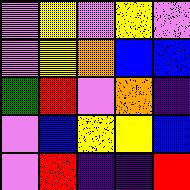[["violet", "yellow", "violet", "yellow", "violet"], ["violet", "yellow", "orange", "blue", "blue"], ["green", "red", "violet", "orange", "indigo"], ["violet", "blue", "yellow", "yellow", "blue"], ["violet", "red", "indigo", "indigo", "red"]]